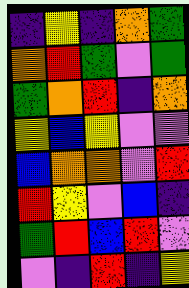[["indigo", "yellow", "indigo", "orange", "green"], ["orange", "red", "green", "violet", "green"], ["green", "orange", "red", "indigo", "orange"], ["yellow", "blue", "yellow", "violet", "violet"], ["blue", "orange", "orange", "violet", "red"], ["red", "yellow", "violet", "blue", "indigo"], ["green", "red", "blue", "red", "violet"], ["violet", "indigo", "red", "indigo", "yellow"]]